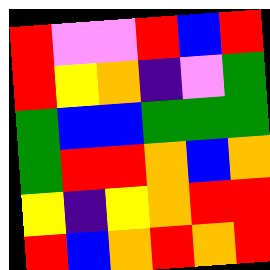[["red", "violet", "violet", "red", "blue", "red"], ["red", "yellow", "orange", "indigo", "violet", "green"], ["green", "blue", "blue", "green", "green", "green"], ["green", "red", "red", "orange", "blue", "orange"], ["yellow", "indigo", "yellow", "orange", "red", "red"], ["red", "blue", "orange", "red", "orange", "red"]]